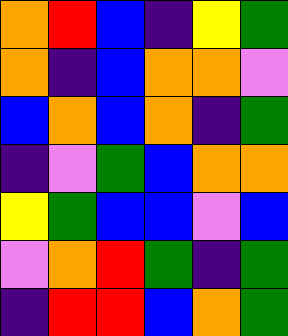[["orange", "red", "blue", "indigo", "yellow", "green"], ["orange", "indigo", "blue", "orange", "orange", "violet"], ["blue", "orange", "blue", "orange", "indigo", "green"], ["indigo", "violet", "green", "blue", "orange", "orange"], ["yellow", "green", "blue", "blue", "violet", "blue"], ["violet", "orange", "red", "green", "indigo", "green"], ["indigo", "red", "red", "blue", "orange", "green"]]